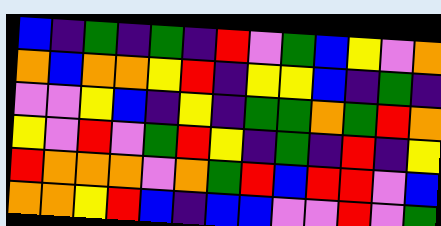[["blue", "indigo", "green", "indigo", "green", "indigo", "red", "violet", "green", "blue", "yellow", "violet", "orange"], ["orange", "blue", "orange", "orange", "yellow", "red", "indigo", "yellow", "yellow", "blue", "indigo", "green", "indigo"], ["violet", "violet", "yellow", "blue", "indigo", "yellow", "indigo", "green", "green", "orange", "green", "red", "orange"], ["yellow", "violet", "red", "violet", "green", "red", "yellow", "indigo", "green", "indigo", "red", "indigo", "yellow"], ["red", "orange", "orange", "orange", "violet", "orange", "green", "red", "blue", "red", "red", "violet", "blue"], ["orange", "orange", "yellow", "red", "blue", "indigo", "blue", "blue", "violet", "violet", "red", "violet", "green"]]